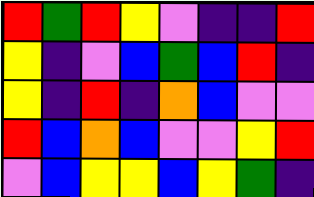[["red", "green", "red", "yellow", "violet", "indigo", "indigo", "red"], ["yellow", "indigo", "violet", "blue", "green", "blue", "red", "indigo"], ["yellow", "indigo", "red", "indigo", "orange", "blue", "violet", "violet"], ["red", "blue", "orange", "blue", "violet", "violet", "yellow", "red"], ["violet", "blue", "yellow", "yellow", "blue", "yellow", "green", "indigo"]]